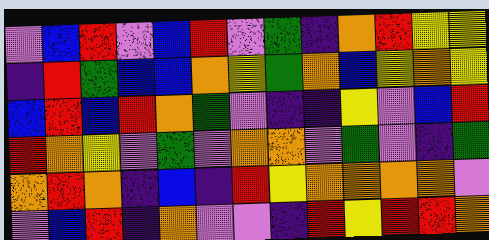[["violet", "blue", "red", "violet", "blue", "red", "violet", "green", "indigo", "orange", "red", "yellow", "yellow"], ["indigo", "red", "green", "blue", "blue", "orange", "yellow", "green", "orange", "blue", "yellow", "orange", "yellow"], ["blue", "red", "blue", "red", "orange", "green", "violet", "indigo", "indigo", "yellow", "violet", "blue", "red"], ["red", "orange", "yellow", "violet", "green", "violet", "orange", "orange", "violet", "green", "violet", "indigo", "green"], ["orange", "red", "orange", "indigo", "blue", "indigo", "red", "yellow", "orange", "orange", "orange", "orange", "violet"], ["violet", "blue", "red", "indigo", "orange", "violet", "violet", "indigo", "red", "yellow", "red", "red", "orange"]]